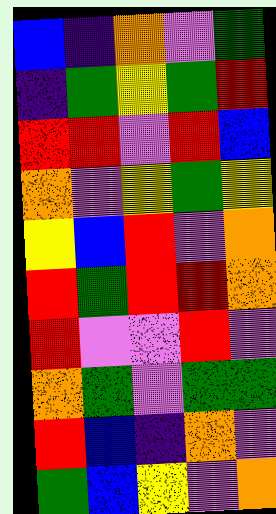[["blue", "indigo", "orange", "violet", "green"], ["indigo", "green", "yellow", "green", "red"], ["red", "red", "violet", "red", "blue"], ["orange", "violet", "yellow", "green", "yellow"], ["yellow", "blue", "red", "violet", "orange"], ["red", "green", "red", "red", "orange"], ["red", "violet", "violet", "red", "violet"], ["orange", "green", "violet", "green", "green"], ["red", "blue", "indigo", "orange", "violet"], ["green", "blue", "yellow", "violet", "orange"]]